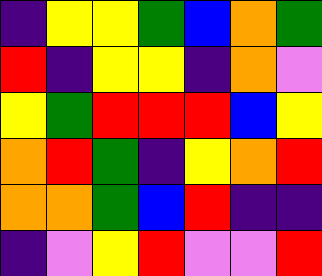[["indigo", "yellow", "yellow", "green", "blue", "orange", "green"], ["red", "indigo", "yellow", "yellow", "indigo", "orange", "violet"], ["yellow", "green", "red", "red", "red", "blue", "yellow"], ["orange", "red", "green", "indigo", "yellow", "orange", "red"], ["orange", "orange", "green", "blue", "red", "indigo", "indigo"], ["indigo", "violet", "yellow", "red", "violet", "violet", "red"]]